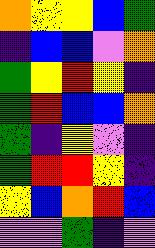[["orange", "yellow", "yellow", "blue", "green"], ["indigo", "blue", "blue", "violet", "orange"], ["green", "yellow", "red", "yellow", "indigo"], ["green", "red", "blue", "blue", "orange"], ["green", "indigo", "yellow", "violet", "indigo"], ["green", "red", "red", "yellow", "indigo"], ["yellow", "blue", "orange", "red", "blue"], ["violet", "violet", "green", "indigo", "violet"]]